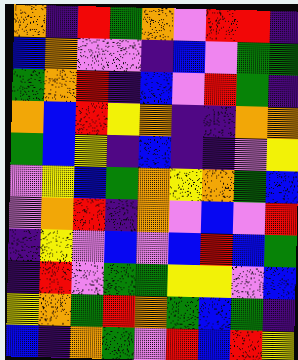[["orange", "indigo", "red", "green", "orange", "violet", "red", "red", "indigo"], ["blue", "orange", "violet", "violet", "indigo", "blue", "violet", "green", "green"], ["green", "orange", "red", "indigo", "blue", "violet", "red", "green", "indigo"], ["orange", "blue", "red", "yellow", "orange", "indigo", "indigo", "orange", "orange"], ["green", "blue", "yellow", "indigo", "blue", "indigo", "indigo", "violet", "yellow"], ["violet", "yellow", "blue", "green", "orange", "yellow", "orange", "green", "blue"], ["violet", "orange", "red", "indigo", "orange", "violet", "blue", "violet", "red"], ["indigo", "yellow", "violet", "blue", "violet", "blue", "red", "blue", "green"], ["indigo", "red", "violet", "green", "green", "yellow", "yellow", "violet", "blue"], ["yellow", "orange", "green", "red", "orange", "green", "blue", "green", "indigo"], ["blue", "indigo", "orange", "green", "violet", "red", "blue", "red", "yellow"]]